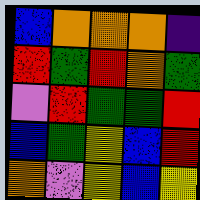[["blue", "orange", "orange", "orange", "indigo"], ["red", "green", "red", "orange", "green"], ["violet", "red", "green", "green", "red"], ["blue", "green", "yellow", "blue", "red"], ["orange", "violet", "yellow", "blue", "yellow"]]